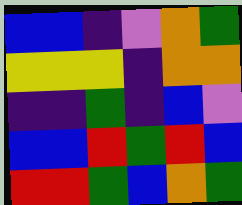[["blue", "blue", "indigo", "violet", "orange", "green"], ["yellow", "yellow", "yellow", "indigo", "orange", "orange"], ["indigo", "indigo", "green", "indigo", "blue", "violet"], ["blue", "blue", "red", "green", "red", "blue"], ["red", "red", "green", "blue", "orange", "green"]]